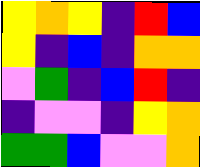[["yellow", "orange", "yellow", "indigo", "red", "blue"], ["yellow", "indigo", "blue", "indigo", "orange", "orange"], ["violet", "green", "indigo", "blue", "red", "indigo"], ["indigo", "violet", "violet", "indigo", "yellow", "orange"], ["green", "green", "blue", "violet", "violet", "orange"]]